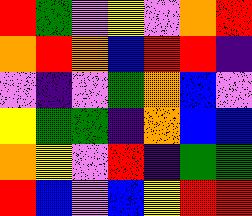[["red", "green", "violet", "yellow", "violet", "orange", "red"], ["orange", "red", "orange", "blue", "red", "red", "indigo"], ["violet", "indigo", "violet", "green", "orange", "blue", "violet"], ["yellow", "green", "green", "indigo", "orange", "blue", "blue"], ["orange", "yellow", "violet", "red", "indigo", "green", "green"], ["red", "blue", "violet", "blue", "yellow", "red", "red"]]